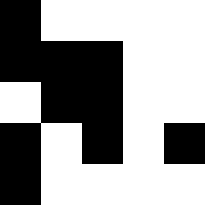[["black", "white", "white", "white", "white"], ["black", "black", "black", "white", "white"], ["white", "black", "black", "white", "white"], ["black", "white", "black", "white", "black"], ["black", "white", "white", "white", "white"]]